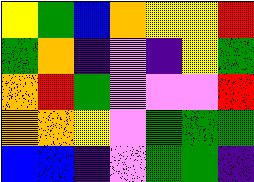[["yellow", "green", "blue", "orange", "yellow", "yellow", "red"], ["green", "orange", "indigo", "violet", "indigo", "yellow", "green"], ["orange", "red", "green", "violet", "violet", "violet", "red"], ["orange", "orange", "yellow", "violet", "green", "green", "green"], ["blue", "blue", "indigo", "violet", "green", "green", "indigo"]]